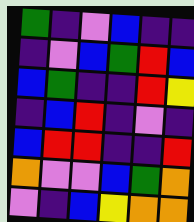[["green", "indigo", "violet", "blue", "indigo", "indigo"], ["indigo", "violet", "blue", "green", "red", "blue"], ["blue", "green", "indigo", "indigo", "red", "yellow"], ["indigo", "blue", "red", "indigo", "violet", "indigo"], ["blue", "red", "red", "indigo", "indigo", "red"], ["orange", "violet", "violet", "blue", "green", "orange"], ["violet", "indigo", "blue", "yellow", "orange", "orange"]]